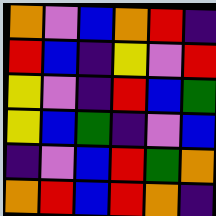[["orange", "violet", "blue", "orange", "red", "indigo"], ["red", "blue", "indigo", "yellow", "violet", "red"], ["yellow", "violet", "indigo", "red", "blue", "green"], ["yellow", "blue", "green", "indigo", "violet", "blue"], ["indigo", "violet", "blue", "red", "green", "orange"], ["orange", "red", "blue", "red", "orange", "indigo"]]